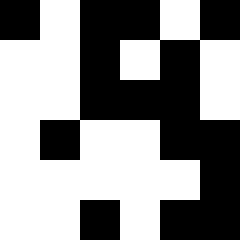[["black", "white", "black", "black", "white", "black"], ["white", "white", "black", "white", "black", "white"], ["white", "white", "black", "black", "black", "white"], ["white", "black", "white", "white", "black", "black"], ["white", "white", "white", "white", "white", "black"], ["white", "white", "black", "white", "black", "black"]]